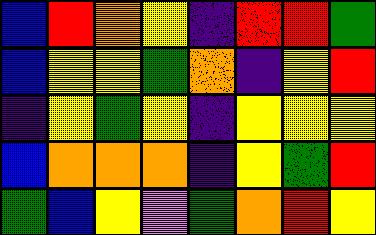[["blue", "red", "orange", "yellow", "indigo", "red", "red", "green"], ["blue", "yellow", "yellow", "green", "orange", "indigo", "yellow", "red"], ["indigo", "yellow", "green", "yellow", "indigo", "yellow", "yellow", "yellow"], ["blue", "orange", "orange", "orange", "indigo", "yellow", "green", "red"], ["green", "blue", "yellow", "violet", "green", "orange", "red", "yellow"]]